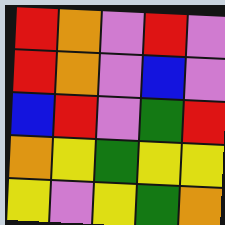[["red", "orange", "violet", "red", "violet"], ["red", "orange", "violet", "blue", "violet"], ["blue", "red", "violet", "green", "red"], ["orange", "yellow", "green", "yellow", "yellow"], ["yellow", "violet", "yellow", "green", "orange"]]